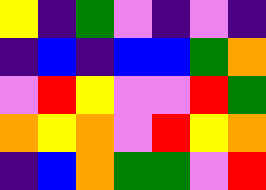[["yellow", "indigo", "green", "violet", "indigo", "violet", "indigo"], ["indigo", "blue", "indigo", "blue", "blue", "green", "orange"], ["violet", "red", "yellow", "violet", "violet", "red", "green"], ["orange", "yellow", "orange", "violet", "red", "yellow", "orange"], ["indigo", "blue", "orange", "green", "green", "violet", "red"]]